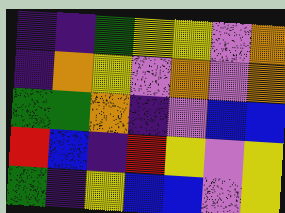[["indigo", "indigo", "green", "yellow", "yellow", "violet", "orange"], ["indigo", "orange", "yellow", "violet", "orange", "violet", "orange"], ["green", "green", "orange", "indigo", "violet", "blue", "blue"], ["red", "blue", "indigo", "red", "yellow", "violet", "yellow"], ["green", "indigo", "yellow", "blue", "blue", "violet", "yellow"]]